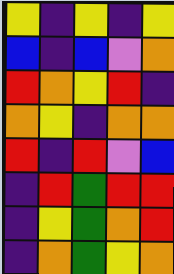[["yellow", "indigo", "yellow", "indigo", "yellow"], ["blue", "indigo", "blue", "violet", "orange"], ["red", "orange", "yellow", "red", "indigo"], ["orange", "yellow", "indigo", "orange", "orange"], ["red", "indigo", "red", "violet", "blue"], ["indigo", "red", "green", "red", "red"], ["indigo", "yellow", "green", "orange", "red"], ["indigo", "orange", "green", "yellow", "orange"]]